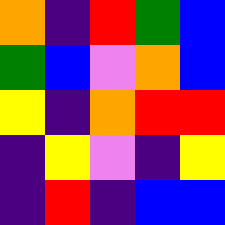[["orange", "indigo", "red", "green", "blue"], ["green", "blue", "violet", "orange", "blue"], ["yellow", "indigo", "orange", "red", "red"], ["indigo", "yellow", "violet", "indigo", "yellow"], ["indigo", "red", "indigo", "blue", "blue"]]